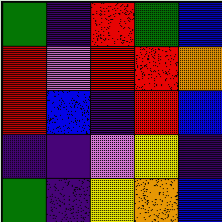[["green", "indigo", "red", "green", "blue"], ["red", "violet", "red", "red", "orange"], ["red", "blue", "indigo", "red", "blue"], ["indigo", "indigo", "violet", "yellow", "indigo"], ["green", "indigo", "yellow", "orange", "blue"]]